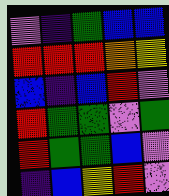[["violet", "indigo", "green", "blue", "blue"], ["red", "red", "red", "orange", "yellow"], ["blue", "indigo", "blue", "red", "violet"], ["red", "green", "green", "violet", "green"], ["red", "green", "green", "blue", "violet"], ["indigo", "blue", "yellow", "red", "violet"]]